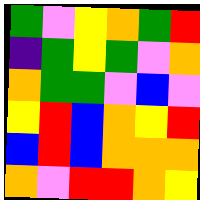[["green", "violet", "yellow", "orange", "green", "red"], ["indigo", "green", "yellow", "green", "violet", "orange"], ["orange", "green", "green", "violet", "blue", "violet"], ["yellow", "red", "blue", "orange", "yellow", "red"], ["blue", "red", "blue", "orange", "orange", "orange"], ["orange", "violet", "red", "red", "orange", "yellow"]]